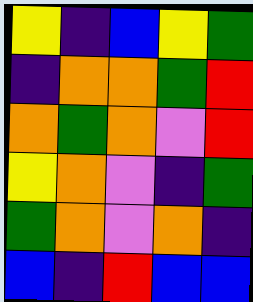[["yellow", "indigo", "blue", "yellow", "green"], ["indigo", "orange", "orange", "green", "red"], ["orange", "green", "orange", "violet", "red"], ["yellow", "orange", "violet", "indigo", "green"], ["green", "orange", "violet", "orange", "indigo"], ["blue", "indigo", "red", "blue", "blue"]]